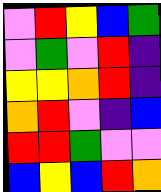[["violet", "red", "yellow", "blue", "green"], ["violet", "green", "violet", "red", "indigo"], ["yellow", "yellow", "orange", "red", "indigo"], ["orange", "red", "violet", "indigo", "blue"], ["red", "red", "green", "violet", "violet"], ["blue", "yellow", "blue", "red", "orange"]]